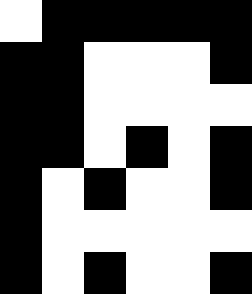[["white", "black", "black", "black", "black", "black"], ["black", "black", "white", "white", "white", "black"], ["black", "black", "white", "white", "white", "white"], ["black", "black", "white", "black", "white", "black"], ["black", "white", "black", "white", "white", "black"], ["black", "white", "white", "white", "white", "white"], ["black", "white", "black", "white", "white", "black"]]